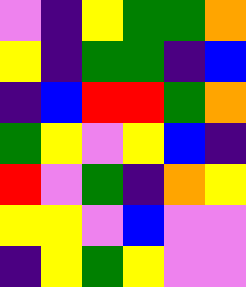[["violet", "indigo", "yellow", "green", "green", "orange"], ["yellow", "indigo", "green", "green", "indigo", "blue"], ["indigo", "blue", "red", "red", "green", "orange"], ["green", "yellow", "violet", "yellow", "blue", "indigo"], ["red", "violet", "green", "indigo", "orange", "yellow"], ["yellow", "yellow", "violet", "blue", "violet", "violet"], ["indigo", "yellow", "green", "yellow", "violet", "violet"]]